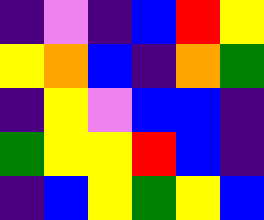[["indigo", "violet", "indigo", "blue", "red", "yellow"], ["yellow", "orange", "blue", "indigo", "orange", "green"], ["indigo", "yellow", "violet", "blue", "blue", "indigo"], ["green", "yellow", "yellow", "red", "blue", "indigo"], ["indigo", "blue", "yellow", "green", "yellow", "blue"]]